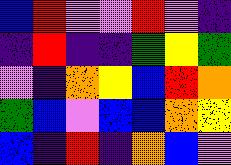[["blue", "red", "violet", "violet", "red", "violet", "indigo"], ["indigo", "red", "indigo", "indigo", "green", "yellow", "green"], ["violet", "indigo", "orange", "yellow", "blue", "red", "orange"], ["green", "blue", "violet", "blue", "blue", "orange", "yellow"], ["blue", "indigo", "red", "indigo", "orange", "blue", "violet"]]